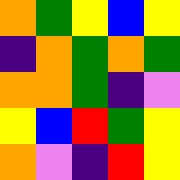[["orange", "green", "yellow", "blue", "yellow"], ["indigo", "orange", "green", "orange", "green"], ["orange", "orange", "green", "indigo", "violet"], ["yellow", "blue", "red", "green", "yellow"], ["orange", "violet", "indigo", "red", "yellow"]]